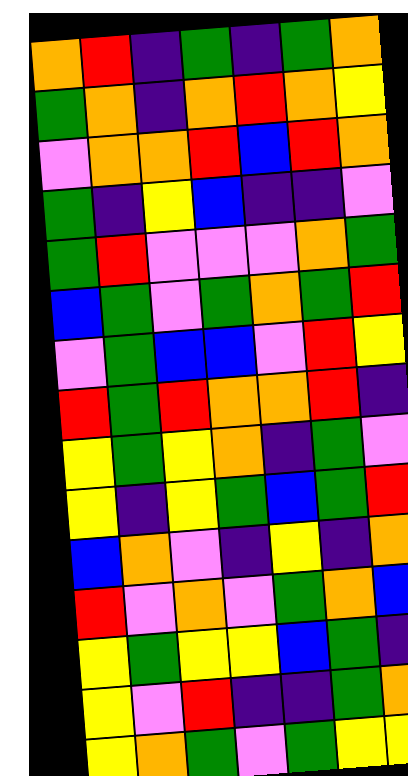[["orange", "red", "indigo", "green", "indigo", "green", "orange"], ["green", "orange", "indigo", "orange", "red", "orange", "yellow"], ["violet", "orange", "orange", "red", "blue", "red", "orange"], ["green", "indigo", "yellow", "blue", "indigo", "indigo", "violet"], ["green", "red", "violet", "violet", "violet", "orange", "green"], ["blue", "green", "violet", "green", "orange", "green", "red"], ["violet", "green", "blue", "blue", "violet", "red", "yellow"], ["red", "green", "red", "orange", "orange", "red", "indigo"], ["yellow", "green", "yellow", "orange", "indigo", "green", "violet"], ["yellow", "indigo", "yellow", "green", "blue", "green", "red"], ["blue", "orange", "violet", "indigo", "yellow", "indigo", "orange"], ["red", "violet", "orange", "violet", "green", "orange", "blue"], ["yellow", "green", "yellow", "yellow", "blue", "green", "indigo"], ["yellow", "violet", "red", "indigo", "indigo", "green", "orange"], ["yellow", "orange", "green", "violet", "green", "yellow", "yellow"]]